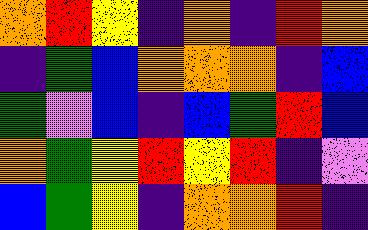[["orange", "red", "yellow", "indigo", "orange", "indigo", "red", "orange"], ["indigo", "green", "blue", "orange", "orange", "orange", "indigo", "blue"], ["green", "violet", "blue", "indigo", "blue", "green", "red", "blue"], ["orange", "green", "yellow", "red", "yellow", "red", "indigo", "violet"], ["blue", "green", "yellow", "indigo", "orange", "orange", "red", "indigo"]]